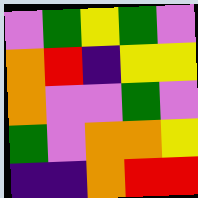[["violet", "green", "yellow", "green", "violet"], ["orange", "red", "indigo", "yellow", "yellow"], ["orange", "violet", "violet", "green", "violet"], ["green", "violet", "orange", "orange", "yellow"], ["indigo", "indigo", "orange", "red", "red"]]